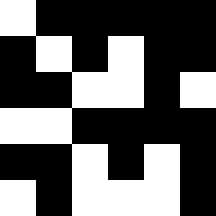[["white", "black", "black", "black", "black", "black"], ["black", "white", "black", "white", "black", "black"], ["black", "black", "white", "white", "black", "white"], ["white", "white", "black", "black", "black", "black"], ["black", "black", "white", "black", "white", "black"], ["white", "black", "white", "white", "white", "black"]]